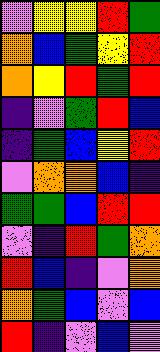[["violet", "yellow", "yellow", "red", "green"], ["orange", "blue", "green", "yellow", "red"], ["orange", "yellow", "red", "green", "red"], ["indigo", "violet", "green", "red", "blue"], ["indigo", "green", "blue", "yellow", "red"], ["violet", "orange", "orange", "blue", "indigo"], ["green", "green", "blue", "red", "red"], ["violet", "indigo", "red", "green", "orange"], ["red", "blue", "indigo", "violet", "orange"], ["orange", "green", "blue", "violet", "blue"], ["red", "indigo", "violet", "blue", "violet"]]